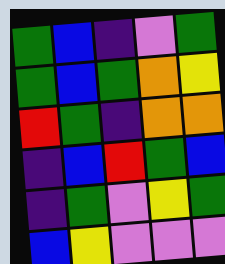[["green", "blue", "indigo", "violet", "green"], ["green", "blue", "green", "orange", "yellow"], ["red", "green", "indigo", "orange", "orange"], ["indigo", "blue", "red", "green", "blue"], ["indigo", "green", "violet", "yellow", "green"], ["blue", "yellow", "violet", "violet", "violet"]]